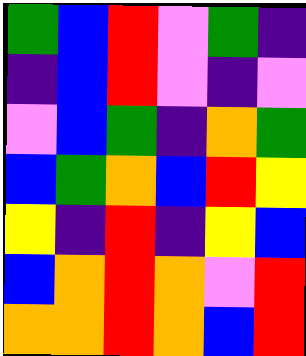[["green", "blue", "red", "violet", "green", "indigo"], ["indigo", "blue", "red", "violet", "indigo", "violet"], ["violet", "blue", "green", "indigo", "orange", "green"], ["blue", "green", "orange", "blue", "red", "yellow"], ["yellow", "indigo", "red", "indigo", "yellow", "blue"], ["blue", "orange", "red", "orange", "violet", "red"], ["orange", "orange", "red", "orange", "blue", "red"]]